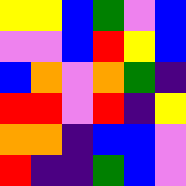[["yellow", "yellow", "blue", "green", "violet", "blue"], ["violet", "violet", "blue", "red", "yellow", "blue"], ["blue", "orange", "violet", "orange", "green", "indigo"], ["red", "red", "violet", "red", "indigo", "yellow"], ["orange", "orange", "indigo", "blue", "blue", "violet"], ["red", "indigo", "indigo", "green", "blue", "violet"]]